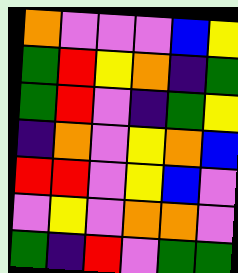[["orange", "violet", "violet", "violet", "blue", "yellow"], ["green", "red", "yellow", "orange", "indigo", "green"], ["green", "red", "violet", "indigo", "green", "yellow"], ["indigo", "orange", "violet", "yellow", "orange", "blue"], ["red", "red", "violet", "yellow", "blue", "violet"], ["violet", "yellow", "violet", "orange", "orange", "violet"], ["green", "indigo", "red", "violet", "green", "green"]]